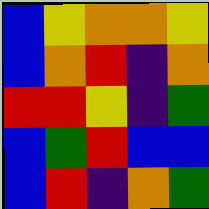[["blue", "yellow", "orange", "orange", "yellow"], ["blue", "orange", "red", "indigo", "orange"], ["red", "red", "yellow", "indigo", "green"], ["blue", "green", "red", "blue", "blue"], ["blue", "red", "indigo", "orange", "green"]]